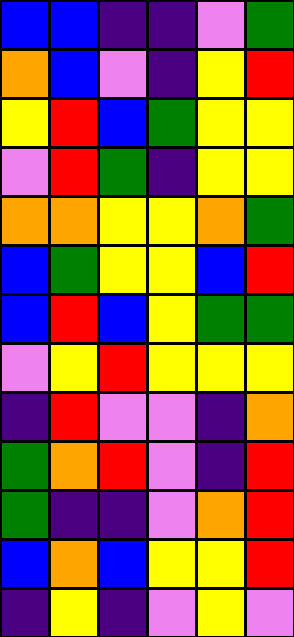[["blue", "blue", "indigo", "indigo", "violet", "green"], ["orange", "blue", "violet", "indigo", "yellow", "red"], ["yellow", "red", "blue", "green", "yellow", "yellow"], ["violet", "red", "green", "indigo", "yellow", "yellow"], ["orange", "orange", "yellow", "yellow", "orange", "green"], ["blue", "green", "yellow", "yellow", "blue", "red"], ["blue", "red", "blue", "yellow", "green", "green"], ["violet", "yellow", "red", "yellow", "yellow", "yellow"], ["indigo", "red", "violet", "violet", "indigo", "orange"], ["green", "orange", "red", "violet", "indigo", "red"], ["green", "indigo", "indigo", "violet", "orange", "red"], ["blue", "orange", "blue", "yellow", "yellow", "red"], ["indigo", "yellow", "indigo", "violet", "yellow", "violet"]]